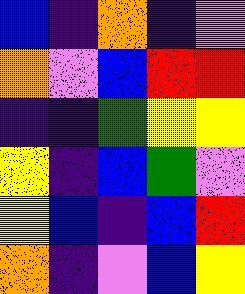[["blue", "indigo", "orange", "indigo", "violet"], ["orange", "violet", "blue", "red", "red"], ["indigo", "indigo", "green", "yellow", "yellow"], ["yellow", "indigo", "blue", "green", "violet"], ["yellow", "blue", "indigo", "blue", "red"], ["orange", "indigo", "violet", "blue", "yellow"]]